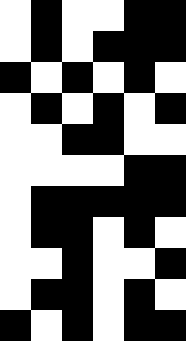[["white", "black", "white", "white", "black", "black"], ["white", "black", "white", "black", "black", "black"], ["black", "white", "black", "white", "black", "white"], ["white", "black", "white", "black", "white", "black"], ["white", "white", "black", "black", "white", "white"], ["white", "white", "white", "white", "black", "black"], ["white", "black", "black", "black", "black", "black"], ["white", "black", "black", "white", "black", "white"], ["white", "white", "black", "white", "white", "black"], ["white", "black", "black", "white", "black", "white"], ["black", "white", "black", "white", "black", "black"]]